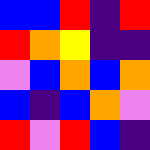[["blue", "blue", "red", "indigo", "red"], ["red", "orange", "yellow", "indigo", "indigo"], ["violet", "blue", "orange", "blue", "orange"], ["blue", "indigo", "blue", "orange", "violet"], ["red", "violet", "red", "blue", "indigo"]]